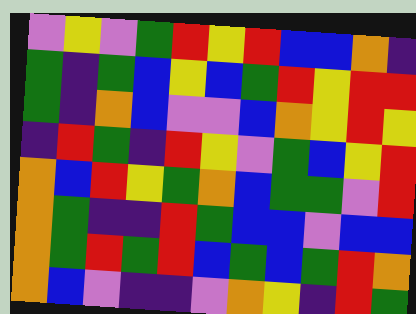[["violet", "yellow", "violet", "green", "red", "yellow", "red", "blue", "blue", "orange", "indigo"], ["green", "indigo", "green", "blue", "yellow", "blue", "green", "red", "yellow", "red", "red"], ["green", "indigo", "orange", "blue", "violet", "violet", "blue", "orange", "yellow", "red", "yellow"], ["indigo", "red", "green", "indigo", "red", "yellow", "violet", "green", "blue", "yellow", "red"], ["orange", "blue", "red", "yellow", "green", "orange", "blue", "green", "green", "violet", "red"], ["orange", "green", "indigo", "indigo", "red", "green", "blue", "blue", "violet", "blue", "blue"], ["orange", "green", "red", "green", "red", "blue", "green", "blue", "green", "red", "orange"], ["orange", "blue", "violet", "indigo", "indigo", "violet", "orange", "yellow", "indigo", "red", "green"]]